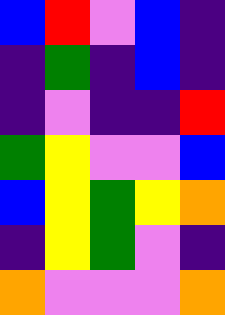[["blue", "red", "violet", "blue", "indigo"], ["indigo", "green", "indigo", "blue", "indigo"], ["indigo", "violet", "indigo", "indigo", "red"], ["green", "yellow", "violet", "violet", "blue"], ["blue", "yellow", "green", "yellow", "orange"], ["indigo", "yellow", "green", "violet", "indigo"], ["orange", "violet", "violet", "violet", "orange"]]